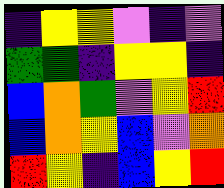[["indigo", "yellow", "yellow", "violet", "indigo", "violet"], ["green", "green", "indigo", "yellow", "yellow", "indigo"], ["blue", "orange", "green", "violet", "yellow", "red"], ["blue", "orange", "yellow", "blue", "violet", "orange"], ["red", "yellow", "indigo", "blue", "yellow", "red"]]